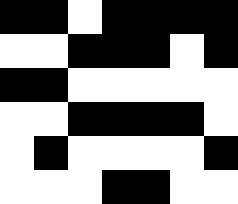[["black", "black", "white", "black", "black", "black", "black"], ["white", "white", "black", "black", "black", "white", "black"], ["black", "black", "white", "white", "white", "white", "white"], ["white", "white", "black", "black", "black", "black", "white"], ["white", "black", "white", "white", "white", "white", "black"], ["white", "white", "white", "black", "black", "white", "white"]]